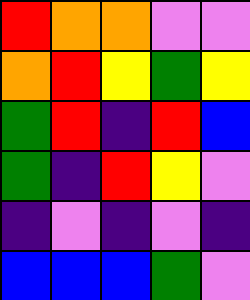[["red", "orange", "orange", "violet", "violet"], ["orange", "red", "yellow", "green", "yellow"], ["green", "red", "indigo", "red", "blue"], ["green", "indigo", "red", "yellow", "violet"], ["indigo", "violet", "indigo", "violet", "indigo"], ["blue", "blue", "blue", "green", "violet"]]